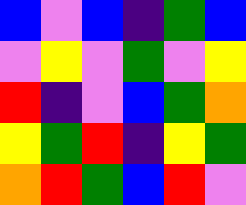[["blue", "violet", "blue", "indigo", "green", "blue"], ["violet", "yellow", "violet", "green", "violet", "yellow"], ["red", "indigo", "violet", "blue", "green", "orange"], ["yellow", "green", "red", "indigo", "yellow", "green"], ["orange", "red", "green", "blue", "red", "violet"]]